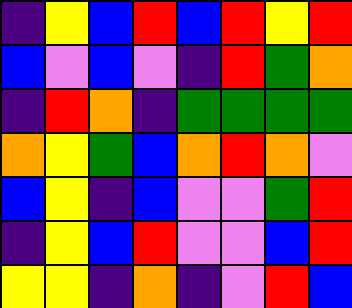[["indigo", "yellow", "blue", "red", "blue", "red", "yellow", "red"], ["blue", "violet", "blue", "violet", "indigo", "red", "green", "orange"], ["indigo", "red", "orange", "indigo", "green", "green", "green", "green"], ["orange", "yellow", "green", "blue", "orange", "red", "orange", "violet"], ["blue", "yellow", "indigo", "blue", "violet", "violet", "green", "red"], ["indigo", "yellow", "blue", "red", "violet", "violet", "blue", "red"], ["yellow", "yellow", "indigo", "orange", "indigo", "violet", "red", "blue"]]